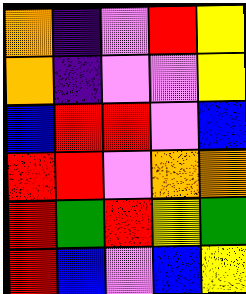[["orange", "indigo", "violet", "red", "yellow"], ["orange", "indigo", "violet", "violet", "yellow"], ["blue", "red", "red", "violet", "blue"], ["red", "red", "violet", "orange", "orange"], ["red", "green", "red", "yellow", "green"], ["red", "blue", "violet", "blue", "yellow"]]